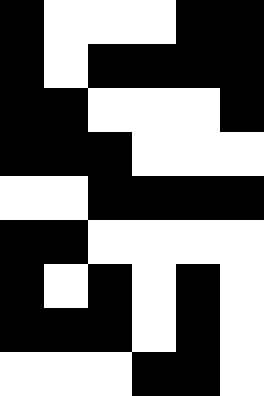[["black", "white", "white", "white", "black", "black"], ["black", "white", "black", "black", "black", "black"], ["black", "black", "white", "white", "white", "black"], ["black", "black", "black", "white", "white", "white"], ["white", "white", "black", "black", "black", "black"], ["black", "black", "white", "white", "white", "white"], ["black", "white", "black", "white", "black", "white"], ["black", "black", "black", "white", "black", "white"], ["white", "white", "white", "black", "black", "white"]]